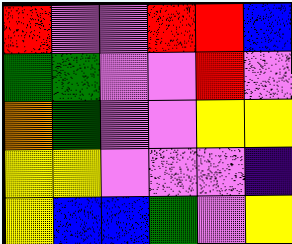[["red", "violet", "violet", "red", "red", "blue"], ["green", "green", "violet", "violet", "red", "violet"], ["orange", "green", "violet", "violet", "yellow", "yellow"], ["yellow", "yellow", "violet", "violet", "violet", "indigo"], ["yellow", "blue", "blue", "green", "violet", "yellow"]]